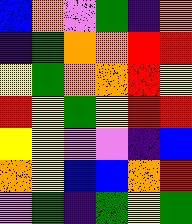[["blue", "orange", "violet", "green", "indigo", "orange"], ["indigo", "green", "orange", "orange", "red", "red"], ["yellow", "green", "orange", "orange", "red", "yellow"], ["red", "yellow", "green", "yellow", "red", "red"], ["yellow", "yellow", "violet", "violet", "indigo", "blue"], ["orange", "yellow", "blue", "blue", "orange", "red"], ["violet", "green", "indigo", "green", "yellow", "green"]]